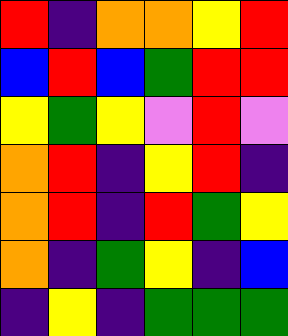[["red", "indigo", "orange", "orange", "yellow", "red"], ["blue", "red", "blue", "green", "red", "red"], ["yellow", "green", "yellow", "violet", "red", "violet"], ["orange", "red", "indigo", "yellow", "red", "indigo"], ["orange", "red", "indigo", "red", "green", "yellow"], ["orange", "indigo", "green", "yellow", "indigo", "blue"], ["indigo", "yellow", "indigo", "green", "green", "green"]]